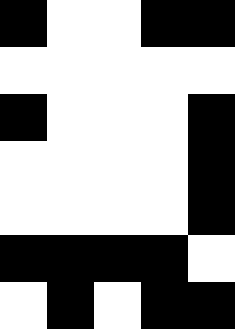[["black", "white", "white", "black", "black"], ["white", "white", "white", "white", "white"], ["black", "white", "white", "white", "black"], ["white", "white", "white", "white", "black"], ["white", "white", "white", "white", "black"], ["black", "black", "black", "black", "white"], ["white", "black", "white", "black", "black"]]